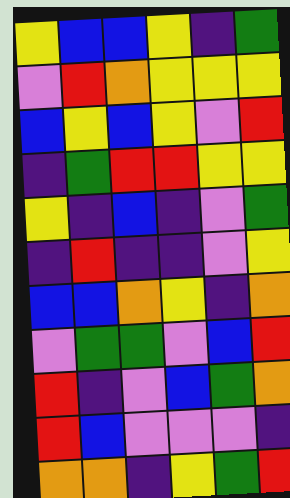[["yellow", "blue", "blue", "yellow", "indigo", "green"], ["violet", "red", "orange", "yellow", "yellow", "yellow"], ["blue", "yellow", "blue", "yellow", "violet", "red"], ["indigo", "green", "red", "red", "yellow", "yellow"], ["yellow", "indigo", "blue", "indigo", "violet", "green"], ["indigo", "red", "indigo", "indigo", "violet", "yellow"], ["blue", "blue", "orange", "yellow", "indigo", "orange"], ["violet", "green", "green", "violet", "blue", "red"], ["red", "indigo", "violet", "blue", "green", "orange"], ["red", "blue", "violet", "violet", "violet", "indigo"], ["orange", "orange", "indigo", "yellow", "green", "red"]]